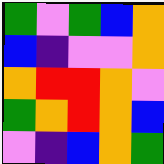[["green", "violet", "green", "blue", "orange"], ["blue", "indigo", "violet", "violet", "orange"], ["orange", "red", "red", "orange", "violet"], ["green", "orange", "red", "orange", "blue"], ["violet", "indigo", "blue", "orange", "green"]]